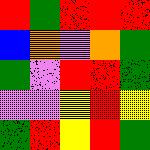[["red", "green", "red", "red", "red"], ["blue", "orange", "violet", "orange", "green"], ["green", "violet", "red", "red", "green"], ["violet", "violet", "yellow", "red", "yellow"], ["green", "red", "yellow", "red", "green"]]